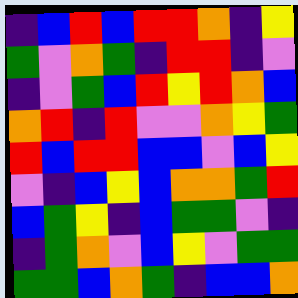[["indigo", "blue", "red", "blue", "red", "red", "orange", "indigo", "yellow"], ["green", "violet", "orange", "green", "indigo", "red", "red", "indigo", "violet"], ["indigo", "violet", "green", "blue", "red", "yellow", "red", "orange", "blue"], ["orange", "red", "indigo", "red", "violet", "violet", "orange", "yellow", "green"], ["red", "blue", "red", "red", "blue", "blue", "violet", "blue", "yellow"], ["violet", "indigo", "blue", "yellow", "blue", "orange", "orange", "green", "red"], ["blue", "green", "yellow", "indigo", "blue", "green", "green", "violet", "indigo"], ["indigo", "green", "orange", "violet", "blue", "yellow", "violet", "green", "green"], ["green", "green", "blue", "orange", "green", "indigo", "blue", "blue", "orange"]]